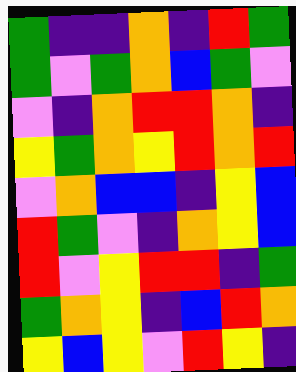[["green", "indigo", "indigo", "orange", "indigo", "red", "green"], ["green", "violet", "green", "orange", "blue", "green", "violet"], ["violet", "indigo", "orange", "red", "red", "orange", "indigo"], ["yellow", "green", "orange", "yellow", "red", "orange", "red"], ["violet", "orange", "blue", "blue", "indigo", "yellow", "blue"], ["red", "green", "violet", "indigo", "orange", "yellow", "blue"], ["red", "violet", "yellow", "red", "red", "indigo", "green"], ["green", "orange", "yellow", "indigo", "blue", "red", "orange"], ["yellow", "blue", "yellow", "violet", "red", "yellow", "indigo"]]